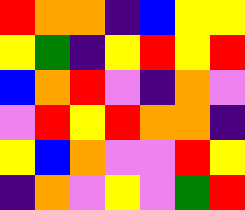[["red", "orange", "orange", "indigo", "blue", "yellow", "yellow"], ["yellow", "green", "indigo", "yellow", "red", "yellow", "red"], ["blue", "orange", "red", "violet", "indigo", "orange", "violet"], ["violet", "red", "yellow", "red", "orange", "orange", "indigo"], ["yellow", "blue", "orange", "violet", "violet", "red", "yellow"], ["indigo", "orange", "violet", "yellow", "violet", "green", "red"]]